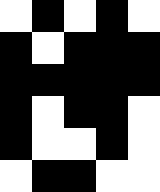[["white", "black", "white", "black", "white"], ["black", "white", "black", "black", "black"], ["black", "black", "black", "black", "black"], ["black", "white", "black", "black", "white"], ["black", "white", "white", "black", "white"], ["white", "black", "black", "white", "white"]]